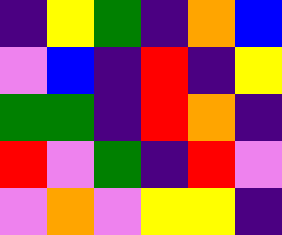[["indigo", "yellow", "green", "indigo", "orange", "blue"], ["violet", "blue", "indigo", "red", "indigo", "yellow"], ["green", "green", "indigo", "red", "orange", "indigo"], ["red", "violet", "green", "indigo", "red", "violet"], ["violet", "orange", "violet", "yellow", "yellow", "indigo"]]